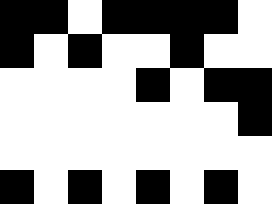[["black", "black", "white", "black", "black", "black", "black", "white"], ["black", "white", "black", "white", "white", "black", "white", "white"], ["white", "white", "white", "white", "black", "white", "black", "black"], ["white", "white", "white", "white", "white", "white", "white", "black"], ["white", "white", "white", "white", "white", "white", "white", "white"], ["black", "white", "black", "white", "black", "white", "black", "white"]]